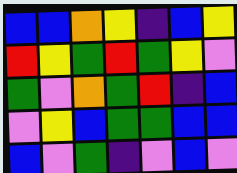[["blue", "blue", "orange", "yellow", "indigo", "blue", "yellow"], ["red", "yellow", "green", "red", "green", "yellow", "violet"], ["green", "violet", "orange", "green", "red", "indigo", "blue"], ["violet", "yellow", "blue", "green", "green", "blue", "blue"], ["blue", "violet", "green", "indigo", "violet", "blue", "violet"]]